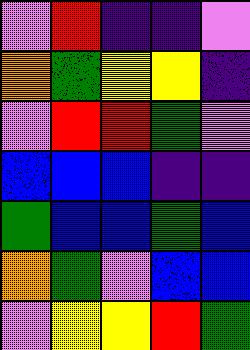[["violet", "red", "indigo", "indigo", "violet"], ["orange", "green", "yellow", "yellow", "indigo"], ["violet", "red", "red", "green", "violet"], ["blue", "blue", "blue", "indigo", "indigo"], ["green", "blue", "blue", "green", "blue"], ["orange", "green", "violet", "blue", "blue"], ["violet", "yellow", "yellow", "red", "green"]]